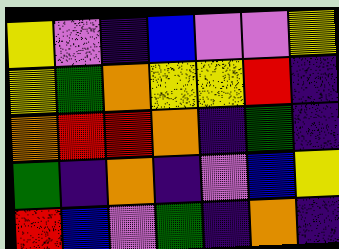[["yellow", "violet", "indigo", "blue", "violet", "violet", "yellow"], ["yellow", "green", "orange", "yellow", "yellow", "red", "indigo"], ["orange", "red", "red", "orange", "indigo", "green", "indigo"], ["green", "indigo", "orange", "indigo", "violet", "blue", "yellow"], ["red", "blue", "violet", "green", "indigo", "orange", "indigo"]]